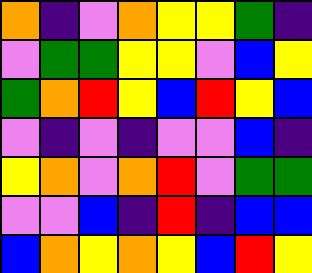[["orange", "indigo", "violet", "orange", "yellow", "yellow", "green", "indigo"], ["violet", "green", "green", "yellow", "yellow", "violet", "blue", "yellow"], ["green", "orange", "red", "yellow", "blue", "red", "yellow", "blue"], ["violet", "indigo", "violet", "indigo", "violet", "violet", "blue", "indigo"], ["yellow", "orange", "violet", "orange", "red", "violet", "green", "green"], ["violet", "violet", "blue", "indigo", "red", "indigo", "blue", "blue"], ["blue", "orange", "yellow", "orange", "yellow", "blue", "red", "yellow"]]